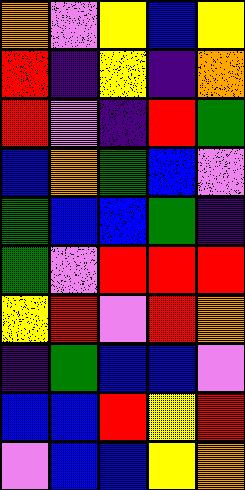[["orange", "violet", "yellow", "blue", "yellow"], ["red", "indigo", "yellow", "indigo", "orange"], ["red", "violet", "indigo", "red", "green"], ["blue", "orange", "green", "blue", "violet"], ["green", "blue", "blue", "green", "indigo"], ["green", "violet", "red", "red", "red"], ["yellow", "red", "violet", "red", "orange"], ["indigo", "green", "blue", "blue", "violet"], ["blue", "blue", "red", "yellow", "red"], ["violet", "blue", "blue", "yellow", "orange"]]